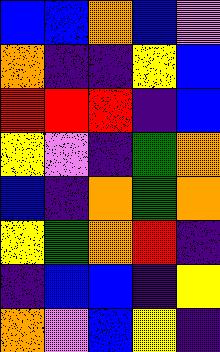[["blue", "blue", "orange", "blue", "violet"], ["orange", "indigo", "indigo", "yellow", "blue"], ["red", "red", "red", "indigo", "blue"], ["yellow", "violet", "indigo", "green", "orange"], ["blue", "indigo", "orange", "green", "orange"], ["yellow", "green", "orange", "red", "indigo"], ["indigo", "blue", "blue", "indigo", "yellow"], ["orange", "violet", "blue", "yellow", "indigo"]]